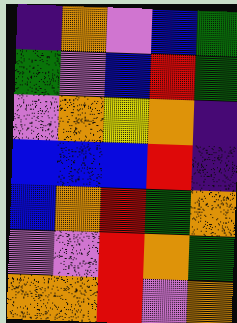[["indigo", "orange", "violet", "blue", "green"], ["green", "violet", "blue", "red", "green"], ["violet", "orange", "yellow", "orange", "indigo"], ["blue", "blue", "blue", "red", "indigo"], ["blue", "orange", "red", "green", "orange"], ["violet", "violet", "red", "orange", "green"], ["orange", "orange", "red", "violet", "orange"]]